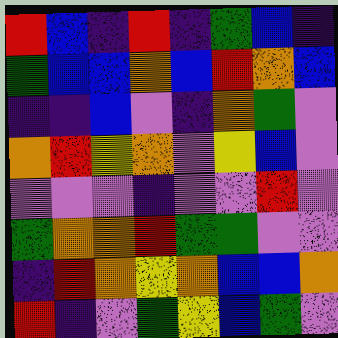[["red", "blue", "indigo", "red", "indigo", "green", "blue", "indigo"], ["green", "blue", "blue", "orange", "blue", "red", "orange", "blue"], ["indigo", "indigo", "blue", "violet", "indigo", "orange", "green", "violet"], ["orange", "red", "yellow", "orange", "violet", "yellow", "blue", "violet"], ["violet", "violet", "violet", "indigo", "violet", "violet", "red", "violet"], ["green", "orange", "orange", "red", "green", "green", "violet", "violet"], ["indigo", "red", "orange", "yellow", "orange", "blue", "blue", "orange"], ["red", "indigo", "violet", "green", "yellow", "blue", "green", "violet"]]